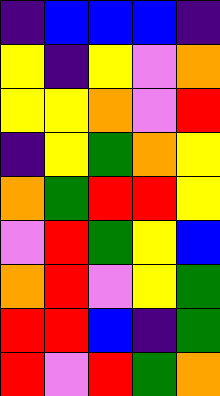[["indigo", "blue", "blue", "blue", "indigo"], ["yellow", "indigo", "yellow", "violet", "orange"], ["yellow", "yellow", "orange", "violet", "red"], ["indigo", "yellow", "green", "orange", "yellow"], ["orange", "green", "red", "red", "yellow"], ["violet", "red", "green", "yellow", "blue"], ["orange", "red", "violet", "yellow", "green"], ["red", "red", "blue", "indigo", "green"], ["red", "violet", "red", "green", "orange"]]